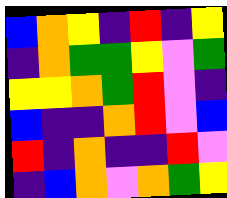[["blue", "orange", "yellow", "indigo", "red", "indigo", "yellow"], ["indigo", "orange", "green", "green", "yellow", "violet", "green"], ["yellow", "yellow", "orange", "green", "red", "violet", "indigo"], ["blue", "indigo", "indigo", "orange", "red", "violet", "blue"], ["red", "indigo", "orange", "indigo", "indigo", "red", "violet"], ["indigo", "blue", "orange", "violet", "orange", "green", "yellow"]]